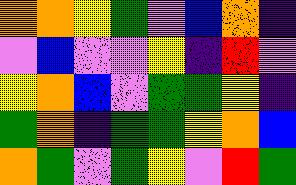[["orange", "orange", "yellow", "green", "violet", "blue", "orange", "indigo"], ["violet", "blue", "violet", "violet", "yellow", "indigo", "red", "violet"], ["yellow", "orange", "blue", "violet", "green", "green", "yellow", "indigo"], ["green", "orange", "indigo", "green", "green", "yellow", "orange", "blue"], ["orange", "green", "violet", "green", "yellow", "violet", "red", "green"]]